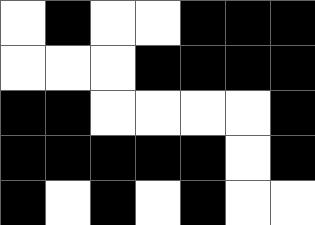[["white", "black", "white", "white", "black", "black", "black"], ["white", "white", "white", "black", "black", "black", "black"], ["black", "black", "white", "white", "white", "white", "black"], ["black", "black", "black", "black", "black", "white", "black"], ["black", "white", "black", "white", "black", "white", "white"]]